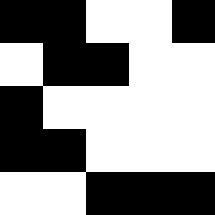[["black", "black", "white", "white", "black"], ["white", "black", "black", "white", "white"], ["black", "white", "white", "white", "white"], ["black", "black", "white", "white", "white"], ["white", "white", "black", "black", "black"]]